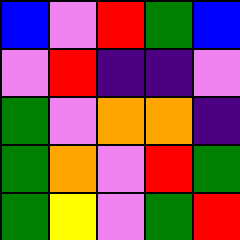[["blue", "violet", "red", "green", "blue"], ["violet", "red", "indigo", "indigo", "violet"], ["green", "violet", "orange", "orange", "indigo"], ["green", "orange", "violet", "red", "green"], ["green", "yellow", "violet", "green", "red"]]